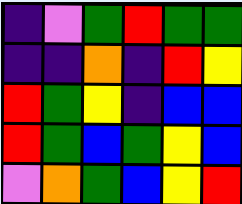[["indigo", "violet", "green", "red", "green", "green"], ["indigo", "indigo", "orange", "indigo", "red", "yellow"], ["red", "green", "yellow", "indigo", "blue", "blue"], ["red", "green", "blue", "green", "yellow", "blue"], ["violet", "orange", "green", "blue", "yellow", "red"]]